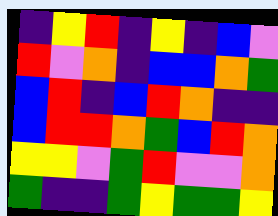[["indigo", "yellow", "red", "indigo", "yellow", "indigo", "blue", "violet"], ["red", "violet", "orange", "indigo", "blue", "blue", "orange", "green"], ["blue", "red", "indigo", "blue", "red", "orange", "indigo", "indigo"], ["blue", "red", "red", "orange", "green", "blue", "red", "orange"], ["yellow", "yellow", "violet", "green", "red", "violet", "violet", "orange"], ["green", "indigo", "indigo", "green", "yellow", "green", "green", "yellow"]]